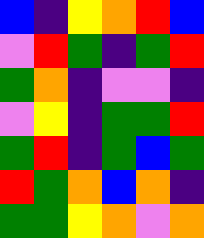[["blue", "indigo", "yellow", "orange", "red", "blue"], ["violet", "red", "green", "indigo", "green", "red"], ["green", "orange", "indigo", "violet", "violet", "indigo"], ["violet", "yellow", "indigo", "green", "green", "red"], ["green", "red", "indigo", "green", "blue", "green"], ["red", "green", "orange", "blue", "orange", "indigo"], ["green", "green", "yellow", "orange", "violet", "orange"]]